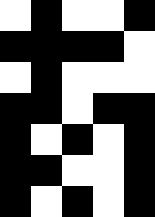[["white", "black", "white", "white", "black"], ["black", "black", "black", "black", "white"], ["white", "black", "white", "white", "white"], ["black", "black", "white", "black", "black"], ["black", "white", "black", "white", "black"], ["black", "black", "white", "white", "black"], ["black", "white", "black", "white", "black"]]